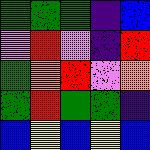[["green", "green", "green", "indigo", "blue"], ["violet", "red", "violet", "indigo", "red"], ["green", "orange", "red", "violet", "orange"], ["green", "red", "green", "green", "indigo"], ["blue", "yellow", "blue", "yellow", "blue"]]